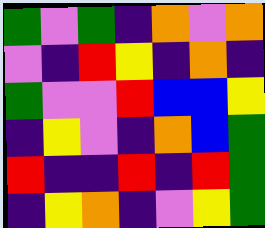[["green", "violet", "green", "indigo", "orange", "violet", "orange"], ["violet", "indigo", "red", "yellow", "indigo", "orange", "indigo"], ["green", "violet", "violet", "red", "blue", "blue", "yellow"], ["indigo", "yellow", "violet", "indigo", "orange", "blue", "green"], ["red", "indigo", "indigo", "red", "indigo", "red", "green"], ["indigo", "yellow", "orange", "indigo", "violet", "yellow", "green"]]